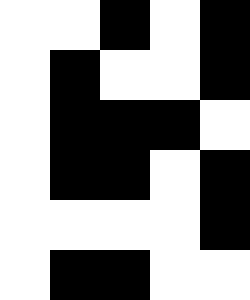[["white", "white", "black", "white", "black"], ["white", "black", "white", "white", "black"], ["white", "black", "black", "black", "white"], ["white", "black", "black", "white", "black"], ["white", "white", "white", "white", "black"], ["white", "black", "black", "white", "white"]]